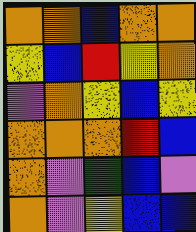[["orange", "orange", "blue", "orange", "orange"], ["yellow", "blue", "red", "yellow", "orange"], ["violet", "orange", "yellow", "blue", "yellow"], ["orange", "orange", "orange", "red", "blue"], ["orange", "violet", "green", "blue", "violet"], ["orange", "violet", "yellow", "blue", "blue"]]